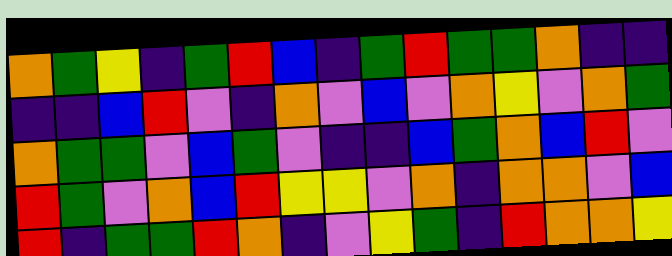[["orange", "green", "yellow", "indigo", "green", "red", "blue", "indigo", "green", "red", "green", "green", "orange", "indigo", "indigo"], ["indigo", "indigo", "blue", "red", "violet", "indigo", "orange", "violet", "blue", "violet", "orange", "yellow", "violet", "orange", "green"], ["orange", "green", "green", "violet", "blue", "green", "violet", "indigo", "indigo", "blue", "green", "orange", "blue", "red", "violet"], ["red", "green", "violet", "orange", "blue", "red", "yellow", "yellow", "violet", "orange", "indigo", "orange", "orange", "violet", "blue"], ["red", "indigo", "green", "green", "red", "orange", "indigo", "violet", "yellow", "green", "indigo", "red", "orange", "orange", "yellow"]]